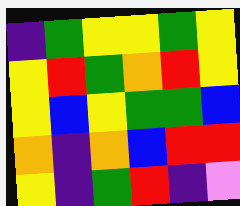[["indigo", "green", "yellow", "yellow", "green", "yellow"], ["yellow", "red", "green", "orange", "red", "yellow"], ["yellow", "blue", "yellow", "green", "green", "blue"], ["orange", "indigo", "orange", "blue", "red", "red"], ["yellow", "indigo", "green", "red", "indigo", "violet"]]